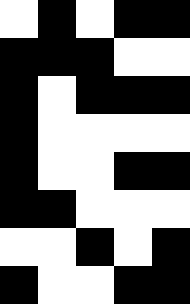[["white", "black", "white", "black", "black"], ["black", "black", "black", "white", "white"], ["black", "white", "black", "black", "black"], ["black", "white", "white", "white", "white"], ["black", "white", "white", "black", "black"], ["black", "black", "white", "white", "white"], ["white", "white", "black", "white", "black"], ["black", "white", "white", "black", "black"]]